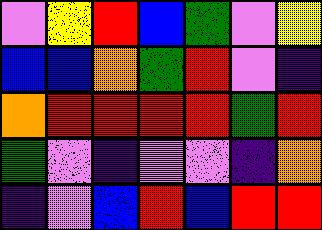[["violet", "yellow", "red", "blue", "green", "violet", "yellow"], ["blue", "blue", "orange", "green", "red", "violet", "indigo"], ["orange", "red", "red", "red", "red", "green", "red"], ["green", "violet", "indigo", "violet", "violet", "indigo", "orange"], ["indigo", "violet", "blue", "red", "blue", "red", "red"]]